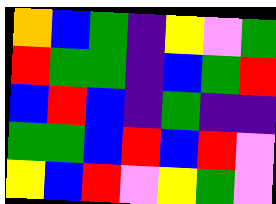[["orange", "blue", "green", "indigo", "yellow", "violet", "green"], ["red", "green", "green", "indigo", "blue", "green", "red"], ["blue", "red", "blue", "indigo", "green", "indigo", "indigo"], ["green", "green", "blue", "red", "blue", "red", "violet"], ["yellow", "blue", "red", "violet", "yellow", "green", "violet"]]